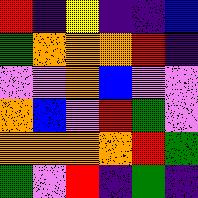[["red", "indigo", "yellow", "indigo", "indigo", "blue"], ["green", "orange", "orange", "orange", "red", "indigo"], ["violet", "violet", "orange", "blue", "violet", "violet"], ["orange", "blue", "violet", "red", "green", "violet"], ["orange", "orange", "orange", "orange", "red", "green"], ["green", "violet", "red", "indigo", "green", "indigo"]]